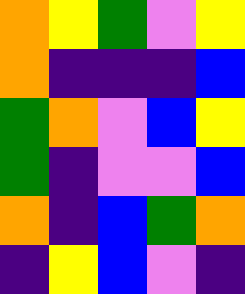[["orange", "yellow", "green", "violet", "yellow"], ["orange", "indigo", "indigo", "indigo", "blue"], ["green", "orange", "violet", "blue", "yellow"], ["green", "indigo", "violet", "violet", "blue"], ["orange", "indigo", "blue", "green", "orange"], ["indigo", "yellow", "blue", "violet", "indigo"]]